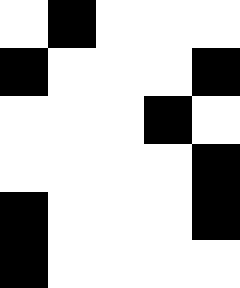[["white", "black", "white", "white", "white"], ["black", "white", "white", "white", "black"], ["white", "white", "white", "black", "white"], ["white", "white", "white", "white", "black"], ["black", "white", "white", "white", "black"], ["black", "white", "white", "white", "white"]]